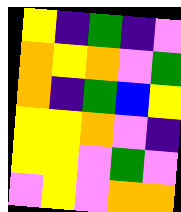[["yellow", "indigo", "green", "indigo", "violet"], ["orange", "yellow", "orange", "violet", "green"], ["orange", "indigo", "green", "blue", "yellow"], ["yellow", "yellow", "orange", "violet", "indigo"], ["yellow", "yellow", "violet", "green", "violet"], ["violet", "yellow", "violet", "orange", "orange"]]